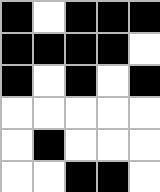[["black", "white", "black", "black", "black"], ["black", "black", "black", "black", "white"], ["black", "white", "black", "white", "black"], ["white", "white", "white", "white", "white"], ["white", "black", "white", "white", "white"], ["white", "white", "black", "black", "white"]]